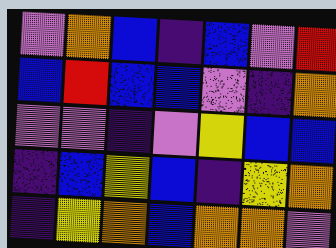[["violet", "orange", "blue", "indigo", "blue", "violet", "red"], ["blue", "red", "blue", "blue", "violet", "indigo", "orange"], ["violet", "violet", "indigo", "violet", "yellow", "blue", "blue"], ["indigo", "blue", "yellow", "blue", "indigo", "yellow", "orange"], ["indigo", "yellow", "orange", "blue", "orange", "orange", "violet"]]